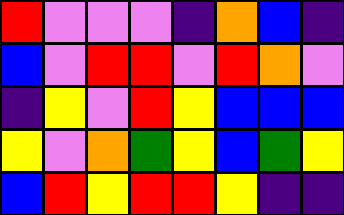[["red", "violet", "violet", "violet", "indigo", "orange", "blue", "indigo"], ["blue", "violet", "red", "red", "violet", "red", "orange", "violet"], ["indigo", "yellow", "violet", "red", "yellow", "blue", "blue", "blue"], ["yellow", "violet", "orange", "green", "yellow", "blue", "green", "yellow"], ["blue", "red", "yellow", "red", "red", "yellow", "indigo", "indigo"]]